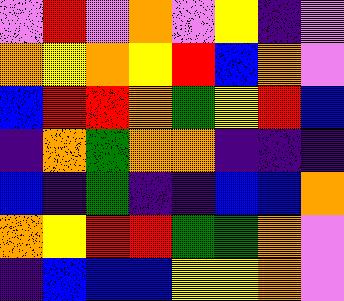[["violet", "red", "violet", "orange", "violet", "yellow", "indigo", "violet"], ["orange", "yellow", "orange", "yellow", "red", "blue", "orange", "violet"], ["blue", "red", "red", "orange", "green", "yellow", "red", "blue"], ["indigo", "orange", "green", "orange", "orange", "indigo", "indigo", "indigo"], ["blue", "indigo", "green", "indigo", "indigo", "blue", "blue", "orange"], ["orange", "yellow", "red", "red", "green", "green", "orange", "violet"], ["indigo", "blue", "blue", "blue", "yellow", "yellow", "orange", "violet"]]